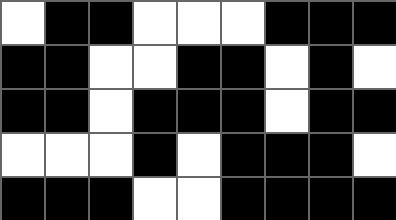[["white", "black", "black", "white", "white", "white", "black", "black", "black"], ["black", "black", "white", "white", "black", "black", "white", "black", "white"], ["black", "black", "white", "black", "black", "black", "white", "black", "black"], ["white", "white", "white", "black", "white", "black", "black", "black", "white"], ["black", "black", "black", "white", "white", "black", "black", "black", "black"]]